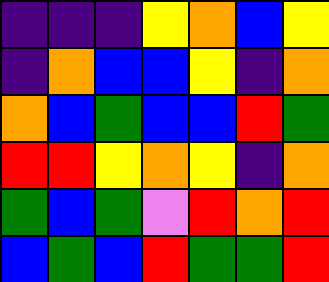[["indigo", "indigo", "indigo", "yellow", "orange", "blue", "yellow"], ["indigo", "orange", "blue", "blue", "yellow", "indigo", "orange"], ["orange", "blue", "green", "blue", "blue", "red", "green"], ["red", "red", "yellow", "orange", "yellow", "indigo", "orange"], ["green", "blue", "green", "violet", "red", "orange", "red"], ["blue", "green", "blue", "red", "green", "green", "red"]]